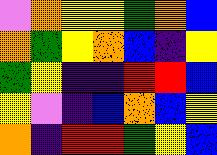[["violet", "orange", "yellow", "yellow", "green", "orange", "blue"], ["orange", "green", "yellow", "orange", "blue", "indigo", "yellow"], ["green", "yellow", "indigo", "indigo", "red", "red", "blue"], ["yellow", "violet", "indigo", "blue", "orange", "blue", "yellow"], ["orange", "indigo", "red", "red", "green", "yellow", "blue"]]